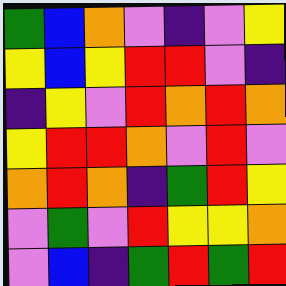[["green", "blue", "orange", "violet", "indigo", "violet", "yellow"], ["yellow", "blue", "yellow", "red", "red", "violet", "indigo"], ["indigo", "yellow", "violet", "red", "orange", "red", "orange"], ["yellow", "red", "red", "orange", "violet", "red", "violet"], ["orange", "red", "orange", "indigo", "green", "red", "yellow"], ["violet", "green", "violet", "red", "yellow", "yellow", "orange"], ["violet", "blue", "indigo", "green", "red", "green", "red"]]